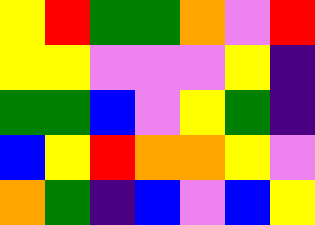[["yellow", "red", "green", "green", "orange", "violet", "red"], ["yellow", "yellow", "violet", "violet", "violet", "yellow", "indigo"], ["green", "green", "blue", "violet", "yellow", "green", "indigo"], ["blue", "yellow", "red", "orange", "orange", "yellow", "violet"], ["orange", "green", "indigo", "blue", "violet", "blue", "yellow"]]